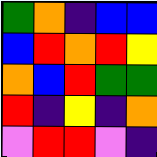[["green", "orange", "indigo", "blue", "blue"], ["blue", "red", "orange", "red", "yellow"], ["orange", "blue", "red", "green", "green"], ["red", "indigo", "yellow", "indigo", "orange"], ["violet", "red", "red", "violet", "indigo"]]